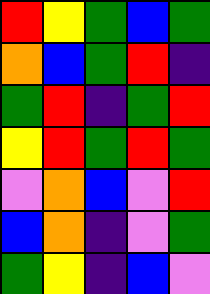[["red", "yellow", "green", "blue", "green"], ["orange", "blue", "green", "red", "indigo"], ["green", "red", "indigo", "green", "red"], ["yellow", "red", "green", "red", "green"], ["violet", "orange", "blue", "violet", "red"], ["blue", "orange", "indigo", "violet", "green"], ["green", "yellow", "indigo", "blue", "violet"]]